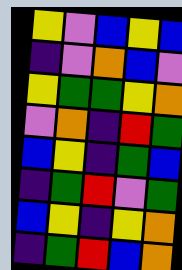[["yellow", "violet", "blue", "yellow", "blue"], ["indigo", "violet", "orange", "blue", "violet"], ["yellow", "green", "green", "yellow", "orange"], ["violet", "orange", "indigo", "red", "green"], ["blue", "yellow", "indigo", "green", "blue"], ["indigo", "green", "red", "violet", "green"], ["blue", "yellow", "indigo", "yellow", "orange"], ["indigo", "green", "red", "blue", "orange"]]